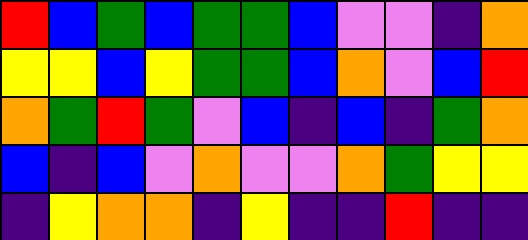[["red", "blue", "green", "blue", "green", "green", "blue", "violet", "violet", "indigo", "orange"], ["yellow", "yellow", "blue", "yellow", "green", "green", "blue", "orange", "violet", "blue", "red"], ["orange", "green", "red", "green", "violet", "blue", "indigo", "blue", "indigo", "green", "orange"], ["blue", "indigo", "blue", "violet", "orange", "violet", "violet", "orange", "green", "yellow", "yellow"], ["indigo", "yellow", "orange", "orange", "indigo", "yellow", "indigo", "indigo", "red", "indigo", "indigo"]]